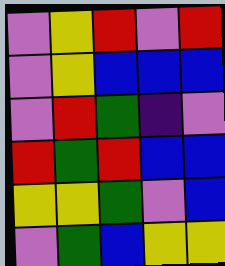[["violet", "yellow", "red", "violet", "red"], ["violet", "yellow", "blue", "blue", "blue"], ["violet", "red", "green", "indigo", "violet"], ["red", "green", "red", "blue", "blue"], ["yellow", "yellow", "green", "violet", "blue"], ["violet", "green", "blue", "yellow", "yellow"]]